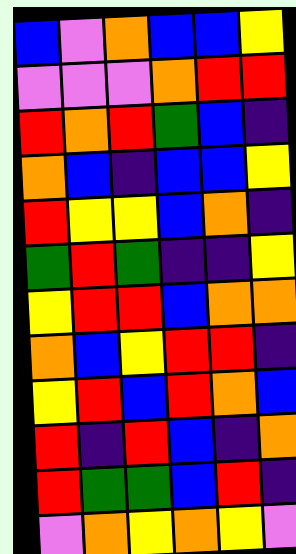[["blue", "violet", "orange", "blue", "blue", "yellow"], ["violet", "violet", "violet", "orange", "red", "red"], ["red", "orange", "red", "green", "blue", "indigo"], ["orange", "blue", "indigo", "blue", "blue", "yellow"], ["red", "yellow", "yellow", "blue", "orange", "indigo"], ["green", "red", "green", "indigo", "indigo", "yellow"], ["yellow", "red", "red", "blue", "orange", "orange"], ["orange", "blue", "yellow", "red", "red", "indigo"], ["yellow", "red", "blue", "red", "orange", "blue"], ["red", "indigo", "red", "blue", "indigo", "orange"], ["red", "green", "green", "blue", "red", "indigo"], ["violet", "orange", "yellow", "orange", "yellow", "violet"]]